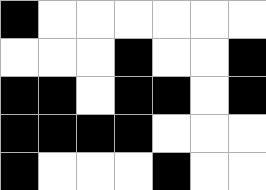[["black", "white", "white", "white", "white", "white", "white"], ["white", "white", "white", "black", "white", "white", "black"], ["black", "black", "white", "black", "black", "white", "black"], ["black", "black", "black", "black", "white", "white", "white"], ["black", "white", "white", "white", "black", "white", "white"]]